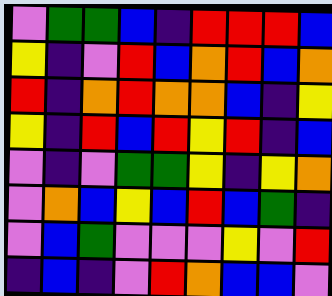[["violet", "green", "green", "blue", "indigo", "red", "red", "red", "blue"], ["yellow", "indigo", "violet", "red", "blue", "orange", "red", "blue", "orange"], ["red", "indigo", "orange", "red", "orange", "orange", "blue", "indigo", "yellow"], ["yellow", "indigo", "red", "blue", "red", "yellow", "red", "indigo", "blue"], ["violet", "indigo", "violet", "green", "green", "yellow", "indigo", "yellow", "orange"], ["violet", "orange", "blue", "yellow", "blue", "red", "blue", "green", "indigo"], ["violet", "blue", "green", "violet", "violet", "violet", "yellow", "violet", "red"], ["indigo", "blue", "indigo", "violet", "red", "orange", "blue", "blue", "violet"]]